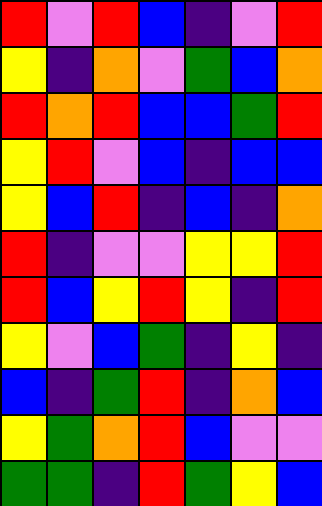[["red", "violet", "red", "blue", "indigo", "violet", "red"], ["yellow", "indigo", "orange", "violet", "green", "blue", "orange"], ["red", "orange", "red", "blue", "blue", "green", "red"], ["yellow", "red", "violet", "blue", "indigo", "blue", "blue"], ["yellow", "blue", "red", "indigo", "blue", "indigo", "orange"], ["red", "indigo", "violet", "violet", "yellow", "yellow", "red"], ["red", "blue", "yellow", "red", "yellow", "indigo", "red"], ["yellow", "violet", "blue", "green", "indigo", "yellow", "indigo"], ["blue", "indigo", "green", "red", "indigo", "orange", "blue"], ["yellow", "green", "orange", "red", "blue", "violet", "violet"], ["green", "green", "indigo", "red", "green", "yellow", "blue"]]